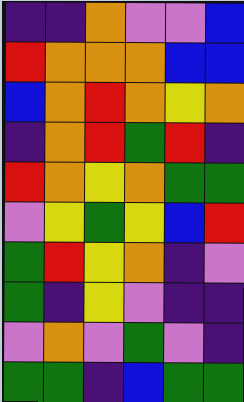[["indigo", "indigo", "orange", "violet", "violet", "blue"], ["red", "orange", "orange", "orange", "blue", "blue"], ["blue", "orange", "red", "orange", "yellow", "orange"], ["indigo", "orange", "red", "green", "red", "indigo"], ["red", "orange", "yellow", "orange", "green", "green"], ["violet", "yellow", "green", "yellow", "blue", "red"], ["green", "red", "yellow", "orange", "indigo", "violet"], ["green", "indigo", "yellow", "violet", "indigo", "indigo"], ["violet", "orange", "violet", "green", "violet", "indigo"], ["green", "green", "indigo", "blue", "green", "green"]]